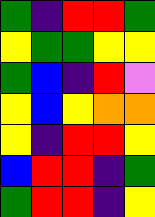[["green", "indigo", "red", "red", "green"], ["yellow", "green", "green", "yellow", "yellow"], ["green", "blue", "indigo", "red", "violet"], ["yellow", "blue", "yellow", "orange", "orange"], ["yellow", "indigo", "red", "red", "yellow"], ["blue", "red", "red", "indigo", "green"], ["green", "red", "red", "indigo", "yellow"]]